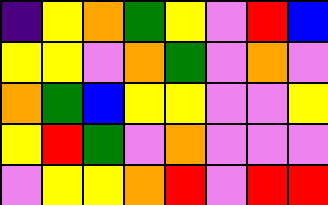[["indigo", "yellow", "orange", "green", "yellow", "violet", "red", "blue"], ["yellow", "yellow", "violet", "orange", "green", "violet", "orange", "violet"], ["orange", "green", "blue", "yellow", "yellow", "violet", "violet", "yellow"], ["yellow", "red", "green", "violet", "orange", "violet", "violet", "violet"], ["violet", "yellow", "yellow", "orange", "red", "violet", "red", "red"]]